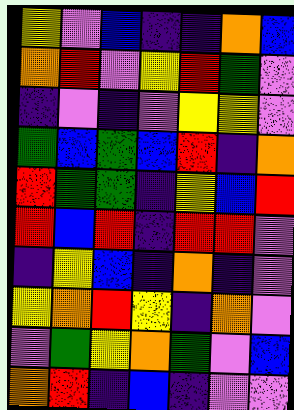[["yellow", "violet", "blue", "indigo", "indigo", "orange", "blue"], ["orange", "red", "violet", "yellow", "red", "green", "violet"], ["indigo", "violet", "indigo", "violet", "yellow", "yellow", "violet"], ["green", "blue", "green", "blue", "red", "indigo", "orange"], ["red", "green", "green", "indigo", "yellow", "blue", "red"], ["red", "blue", "red", "indigo", "red", "red", "violet"], ["indigo", "yellow", "blue", "indigo", "orange", "indigo", "violet"], ["yellow", "orange", "red", "yellow", "indigo", "orange", "violet"], ["violet", "green", "yellow", "orange", "green", "violet", "blue"], ["orange", "red", "indigo", "blue", "indigo", "violet", "violet"]]